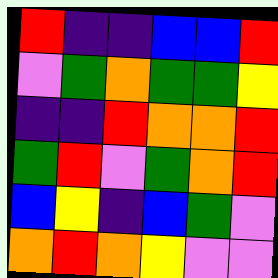[["red", "indigo", "indigo", "blue", "blue", "red"], ["violet", "green", "orange", "green", "green", "yellow"], ["indigo", "indigo", "red", "orange", "orange", "red"], ["green", "red", "violet", "green", "orange", "red"], ["blue", "yellow", "indigo", "blue", "green", "violet"], ["orange", "red", "orange", "yellow", "violet", "violet"]]